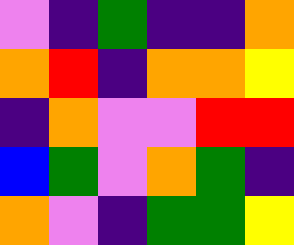[["violet", "indigo", "green", "indigo", "indigo", "orange"], ["orange", "red", "indigo", "orange", "orange", "yellow"], ["indigo", "orange", "violet", "violet", "red", "red"], ["blue", "green", "violet", "orange", "green", "indigo"], ["orange", "violet", "indigo", "green", "green", "yellow"]]